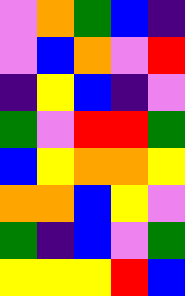[["violet", "orange", "green", "blue", "indigo"], ["violet", "blue", "orange", "violet", "red"], ["indigo", "yellow", "blue", "indigo", "violet"], ["green", "violet", "red", "red", "green"], ["blue", "yellow", "orange", "orange", "yellow"], ["orange", "orange", "blue", "yellow", "violet"], ["green", "indigo", "blue", "violet", "green"], ["yellow", "yellow", "yellow", "red", "blue"]]